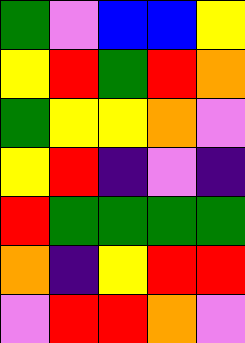[["green", "violet", "blue", "blue", "yellow"], ["yellow", "red", "green", "red", "orange"], ["green", "yellow", "yellow", "orange", "violet"], ["yellow", "red", "indigo", "violet", "indigo"], ["red", "green", "green", "green", "green"], ["orange", "indigo", "yellow", "red", "red"], ["violet", "red", "red", "orange", "violet"]]